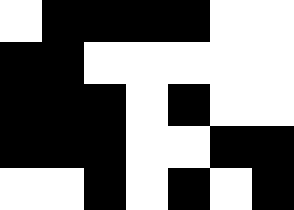[["white", "black", "black", "black", "black", "white", "white"], ["black", "black", "white", "white", "white", "white", "white"], ["black", "black", "black", "white", "black", "white", "white"], ["black", "black", "black", "white", "white", "black", "black"], ["white", "white", "black", "white", "black", "white", "black"]]